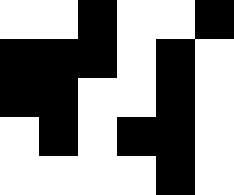[["white", "white", "black", "white", "white", "black"], ["black", "black", "black", "white", "black", "white"], ["black", "black", "white", "white", "black", "white"], ["white", "black", "white", "black", "black", "white"], ["white", "white", "white", "white", "black", "white"]]